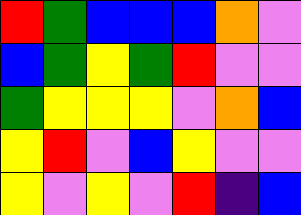[["red", "green", "blue", "blue", "blue", "orange", "violet"], ["blue", "green", "yellow", "green", "red", "violet", "violet"], ["green", "yellow", "yellow", "yellow", "violet", "orange", "blue"], ["yellow", "red", "violet", "blue", "yellow", "violet", "violet"], ["yellow", "violet", "yellow", "violet", "red", "indigo", "blue"]]